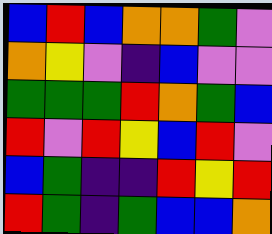[["blue", "red", "blue", "orange", "orange", "green", "violet"], ["orange", "yellow", "violet", "indigo", "blue", "violet", "violet"], ["green", "green", "green", "red", "orange", "green", "blue"], ["red", "violet", "red", "yellow", "blue", "red", "violet"], ["blue", "green", "indigo", "indigo", "red", "yellow", "red"], ["red", "green", "indigo", "green", "blue", "blue", "orange"]]